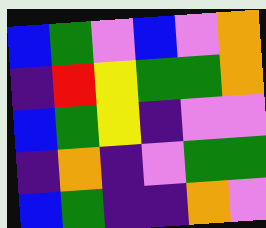[["blue", "green", "violet", "blue", "violet", "orange"], ["indigo", "red", "yellow", "green", "green", "orange"], ["blue", "green", "yellow", "indigo", "violet", "violet"], ["indigo", "orange", "indigo", "violet", "green", "green"], ["blue", "green", "indigo", "indigo", "orange", "violet"]]